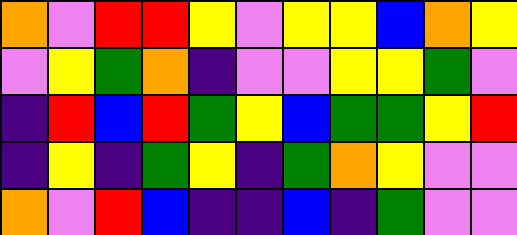[["orange", "violet", "red", "red", "yellow", "violet", "yellow", "yellow", "blue", "orange", "yellow"], ["violet", "yellow", "green", "orange", "indigo", "violet", "violet", "yellow", "yellow", "green", "violet"], ["indigo", "red", "blue", "red", "green", "yellow", "blue", "green", "green", "yellow", "red"], ["indigo", "yellow", "indigo", "green", "yellow", "indigo", "green", "orange", "yellow", "violet", "violet"], ["orange", "violet", "red", "blue", "indigo", "indigo", "blue", "indigo", "green", "violet", "violet"]]